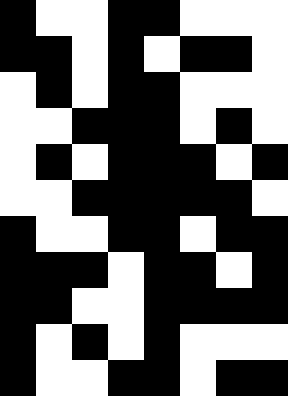[["black", "white", "white", "black", "black", "white", "white", "white"], ["black", "black", "white", "black", "white", "black", "black", "white"], ["white", "black", "white", "black", "black", "white", "white", "white"], ["white", "white", "black", "black", "black", "white", "black", "white"], ["white", "black", "white", "black", "black", "black", "white", "black"], ["white", "white", "black", "black", "black", "black", "black", "white"], ["black", "white", "white", "black", "black", "white", "black", "black"], ["black", "black", "black", "white", "black", "black", "white", "black"], ["black", "black", "white", "white", "black", "black", "black", "black"], ["black", "white", "black", "white", "black", "white", "white", "white"], ["black", "white", "white", "black", "black", "white", "black", "black"]]